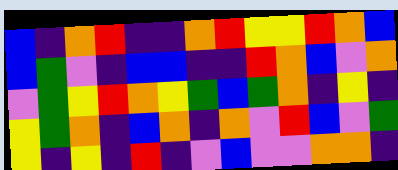[["blue", "indigo", "orange", "red", "indigo", "indigo", "orange", "red", "yellow", "yellow", "red", "orange", "blue"], ["blue", "green", "violet", "indigo", "blue", "blue", "indigo", "indigo", "red", "orange", "blue", "violet", "orange"], ["violet", "green", "yellow", "red", "orange", "yellow", "green", "blue", "green", "orange", "indigo", "yellow", "indigo"], ["yellow", "green", "orange", "indigo", "blue", "orange", "indigo", "orange", "violet", "red", "blue", "violet", "green"], ["yellow", "indigo", "yellow", "indigo", "red", "indigo", "violet", "blue", "violet", "violet", "orange", "orange", "indigo"]]